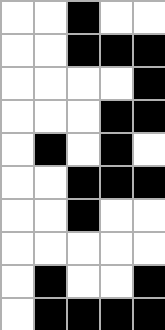[["white", "white", "black", "white", "white"], ["white", "white", "black", "black", "black"], ["white", "white", "white", "white", "black"], ["white", "white", "white", "black", "black"], ["white", "black", "white", "black", "white"], ["white", "white", "black", "black", "black"], ["white", "white", "black", "white", "white"], ["white", "white", "white", "white", "white"], ["white", "black", "white", "white", "black"], ["white", "black", "black", "black", "black"]]